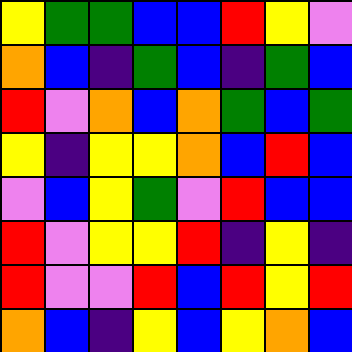[["yellow", "green", "green", "blue", "blue", "red", "yellow", "violet"], ["orange", "blue", "indigo", "green", "blue", "indigo", "green", "blue"], ["red", "violet", "orange", "blue", "orange", "green", "blue", "green"], ["yellow", "indigo", "yellow", "yellow", "orange", "blue", "red", "blue"], ["violet", "blue", "yellow", "green", "violet", "red", "blue", "blue"], ["red", "violet", "yellow", "yellow", "red", "indigo", "yellow", "indigo"], ["red", "violet", "violet", "red", "blue", "red", "yellow", "red"], ["orange", "blue", "indigo", "yellow", "blue", "yellow", "orange", "blue"]]